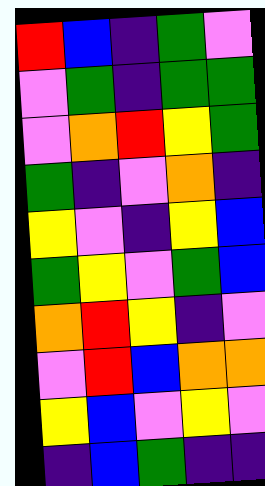[["red", "blue", "indigo", "green", "violet"], ["violet", "green", "indigo", "green", "green"], ["violet", "orange", "red", "yellow", "green"], ["green", "indigo", "violet", "orange", "indigo"], ["yellow", "violet", "indigo", "yellow", "blue"], ["green", "yellow", "violet", "green", "blue"], ["orange", "red", "yellow", "indigo", "violet"], ["violet", "red", "blue", "orange", "orange"], ["yellow", "blue", "violet", "yellow", "violet"], ["indigo", "blue", "green", "indigo", "indigo"]]